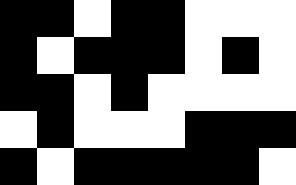[["black", "black", "white", "black", "black", "white", "white", "white"], ["black", "white", "black", "black", "black", "white", "black", "white"], ["black", "black", "white", "black", "white", "white", "white", "white"], ["white", "black", "white", "white", "white", "black", "black", "black"], ["black", "white", "black", "black", "black", "black", "black", "white"]]